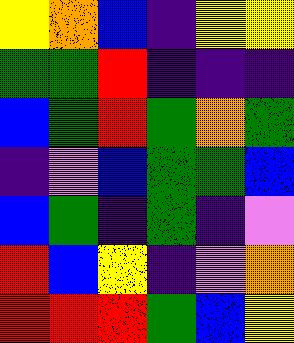[["yellow", "orange", "blue", "indigo", "yellow", "yellow"], ["green", "green", "red", "indigo", "indigo", "indigo"], ["blue", "green", "red", "green", "orange", "green"], ["indigo", "violet", "blue", "green", "green", "blue"], ["blue", "green", "indigo", "green", "indigo", "violet"], ["red", "blue", "yellow", "indigo", "violet", "orange"], ["red", "red", "red", "green", "blue", "yellow"]]